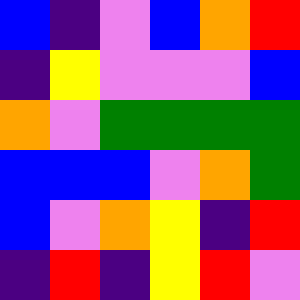[["blue", "indigo", "violet", "blue", "orange", "red"], ["indigo", "yellow", "violet", "violet", "violet", "blue"], ["orange", "violet", "green", "green", "green", "green"], ["blue", "blue", "blue", "violet", "orange", "green"], ["blue", "violet", "orange", "yellow", "indigo", "red"], ["indigo", "red", "indigo", "yellow", "red", "violet"]]